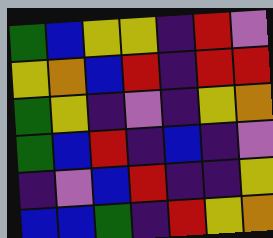[["green", "blue", "yellow", "yellow", "indigo", "red", "violet"], ["yellow", "orange", "blue", "red", "indigo", "red", "red"], ["green", "yellow", "indigo", "violet", "indigo", "yellow", "orange"], ["green", "blue", "red", "indigo", "blue", "indigo", "violet"], ["indigo", "violet", "blue", "red", "indigo", "indigo", "yellow"], ["blue", "blue", "green", "indigo", "red", "yellow", "orange"]]